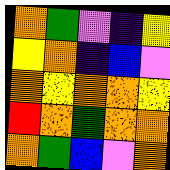[["orange", "green", "violet", "indigo", "yellow"], ["yellow", "orange", "indigo", "blue", "violet"], ["orange", "yellow", "orange", "orange", "yellow"], ["red", "orange", "green", "orange", "orange"], ["orange", "green", "blue", "violet", "orange"]]